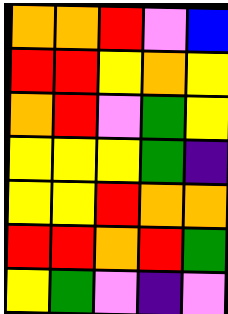[["orange", "orange", "red", "violet", "blue"], ["red", "red", "yellow", "orange", "yellow"], ["orange", "red", "violet", "green", "yellow"], ["yellow", "yellow", "yellow", "green", "indigo"], ["yellow", "yellow", "red", "orange", "orange"], ["red", "red", "orange", "red", "green"], ["yellow", "green", "violet", "indigo", "violet"]]